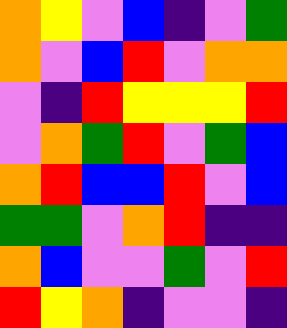[["orange", "yellow", "violet", "blue", "indigo", "violet", "green"], ["orange", "violet", "blue", "red", "violet", "orange", "orange"], ["violet", "indigo", "red", "yellow", "yellow", "yellow", "red"], ["violet", "orange", "green", "red", "violet", "green", "blue"], ["orange", "red", "blue", "blue", "red", "violet", "blue"], ["green", "green", "violet", "orange", "red", "indigo", "indigo"], ["orange", "blue", "violet", "violet", "green", "violet", "red"], ["red", "yellow", "orange", "indigo", "violet", "violet", "indigo"]]